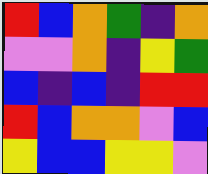[["red", "blue", "orange", "green", "indigo", "orange"], ["violet", "violet", "orange", "indigo", "yellow", "green"], ["blue", "indigo", "blue", "indigo", "red", "red"], ["red", "blue", "orange", "orange", "violet", "blue"], ["yellow", "blue", "blue", "yellow", "yellow", "violet"]]